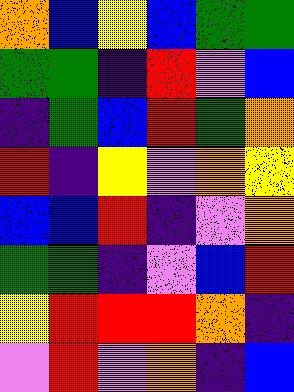[["orange", "blue", "yellow", "blue", "green", "green"], ["green", "green", "indigo", "red", "violet", "blue"], ["indigo", "green", "blue", "red", "green", "orange"], ["red", "indigo", "yellow", "violet", "orange", "yellow"], ["blue", "blue", "red", "indigo", "violet", "orange"], ["green", "green", "indigo", "violet", "blue", "red"], ["yellow", "red", "red", "red", "orange", "indigo"], ["violet", "red", "violet", "orange", "indigo", "blue"]]